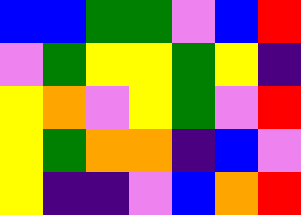[["blue", "blue", "green", "green", "violet", "blue", "red"], ["violet", "green", "yellow", "yellow", "green", "yellow", "indigo"], ["yellow", "orange", "violet", "yellow", "green", "violet", "red"], ["yellow", "green", "orange", "orange", "indigo", "blue", "violet"], ["yellow", "indigo", "indigo", "violet", "blue", "orange", "red"]]